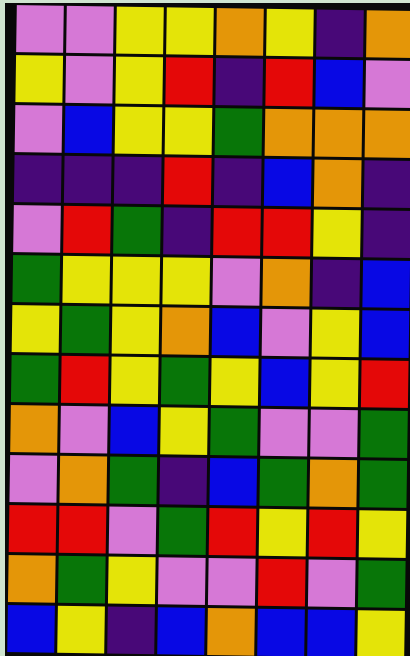[["violet", "violet", "yellow", "yellow", "orange", "yellow", "indigo", "orange"], ["yellow", "violet", "yellow", "red", "indigo", "red", "blue", "violet"], ["violet", "blue", "yellow", "yellow", "green", "orange", "orange", "orange"], ["indigo", "indigo", "indigo", "red", "indigo", "blue", "orange", "indigo"], ["violet", "red", "green", "indigo", "red", "red", "yellow", "indigo"], ["green", "yellow", "yellow", "yellow", "violet", "orange", "indigo", "blue"], ["yellow", "green", "yellow", "orange", "blue", "violet", "yellow", "blue"], ["green", "red", "yellow", "green", "yellow", "blue", "yellow", "red"], ["orange", "violet", "blue", "yellow", "green", "violet", "violet", "green"], ["violet", "orange", "green", "indigo", "blue", "green", "orange", "green"], ["red", "red", "violet", "green", "red", "yellow", "red", "yellow"], ["orange", "green", "yellow", "violet", "violet", "red", "violet", "green"], ["blue", "yellow", "indigo", "blue", "orange", "blue", "blue", "yellow"]]